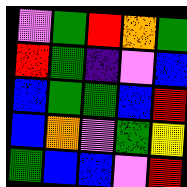[["violet", "green", "red", "orange", "green"], ["red", "green", "indigo", "violet", "blue"], ["blue", "green", "green", "blue", "red"], ["blue", "orange", "violet", "green", "yellow"], ["green", "blue", "blue", "violet", "red"]]